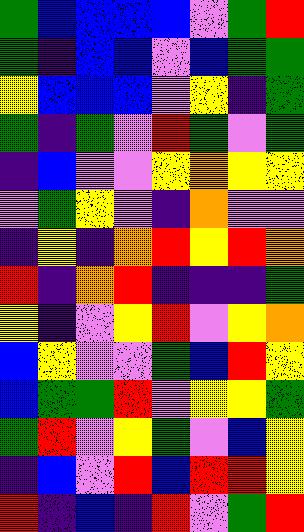[["green", "blue", "blue", "blue", "blue", "violet", "green", "red"], ["green", "indigo", "blue", "blue", "violet", "blue", "green", "green"], ["yellow", "blue", "blue", "blue", "violet", "yellow", "indigo", "green"], ["green", "indigo", "green", "violet", "red", "green", "violet", "green"], ["indigo", "blue", "violet", "violet", "yellow", "orange", "yellow", "yellow"], ["violet", "green", "yellow", "violet", "indigo", "orange", "violet", "violet"], ["indigo", "yellow", "indigo", "orange", "red", "yellow", "red", "orange"], ["red", "indigo", "orange", "red", "indigo", "indigo", "indigo", "green"], ["yellow", "indigo", "violet", "yellow", "red", "violet", "yellow", "orange"], ["blue", "yellow", "violet", "violet", "green", "blue", "red", "yellow"], ["blue", "green", "green", "red", "violet", "yellow", "yellow", "green"], ["green", "red", "violet", "yellow", "green", "violet", "blue", "yellow"], ["indigo", "blue", "violet", "red", "blue", "red", "red", "yellow"], ["red", "indigo", "blue", "indigo", "red", "violet", "green", "red"]]